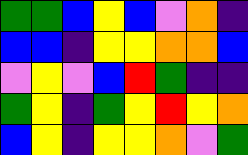[["green", "green", "blue", "yellow", "blue", "violet", "orange", "indigo"], ["blue", "blue", "indigo", "yellow", "yellow", "orange", "orange", "blue"], ["violet", "yellow", "violet", "blue", "red", "green", "indigo", "indigo"], ["green", "yellow", "indigo", "green", "yellow", "red", "yellow", "orange"], ["blue", "yellow", "indigo", "yellow", "yellow", "orange", "violet", "green"]]